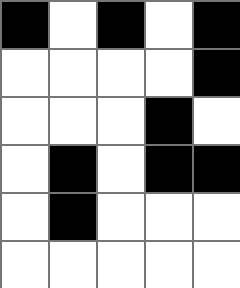[["black", "white", "black", "white", "black"], ["white", "white", "white", "white", "black"], ["white", "white", "white", "black", "white"], ["white", "black", "white", "black", "black"], ["white", "black", "white", "white", "white"], ["white", "white", "white", "white", "white"]]